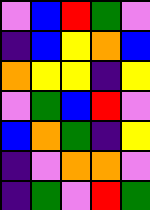[["violet", "blue", "red", "green", "violet"], ["indigo", "blue", "yellow", "orange", "blue"], ["orange", "yellow", "yellow", "indigo", "yellow"], ["violet", "green", "blue", "red", "violet"], ["blue", "orange", "green", "indigo", "yellow"], ["indigo", "violet", "orange", "orange", "violet"], ["indigo", "green", "violet", "red", "green"]]